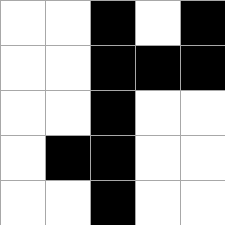[["white", "white", "black", "white", "black"], ["white", "white", "black", "black", "black"], ["white", "white", "black", "white", "white"], ["white", "black", "black", "white", "white"], ["white", "white", "black", "white", "white"]]